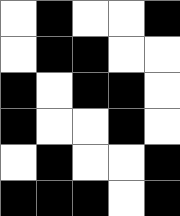[["white", "black", "white", "white", "black"], ["white", "black", "black", "white", "white"], ["black", "white", "black", "black", "white"], ["black", "white", "white", "black", "white"], ["white", "black", "white", "white", "black"], ["black", "black", "black", "white", "black"]]